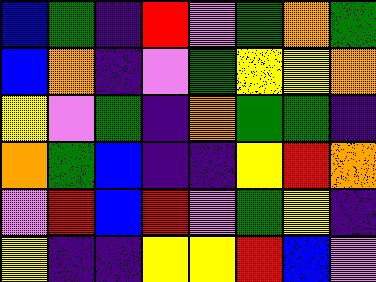[["blue", "green", "indigo", "red", "violet", "green", "orange", "green"], ["blue", "orange", "indigo", "violet", "green", "yellow", "yellow", "orange"], ["yellow", "violet", "green", "indigo", "orange", "green", "green", "indigo"], ["orange", "green", "blue", "indigo", "indigo", "yellow", "red", "orange"], ["violet", "red", "blue", "red", "violet", "green", "yellow", "indigo"], ["yellow", "indigo", "indigo", "yellow", "yellow", "red", "blue", "violet"]]